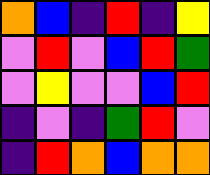[["orange", "blue", "indigo", "red", "indigo", "yellow"], ["violet", "red", "violet", "blue", "red", "green"], ["violet", "yellow", "violet", "violet", "blue", "red"], ["indigo", "violet", "indigo", "green", "red", "violet"], ["indigo", "red", "orange", "blue", "orange", "orange"]]